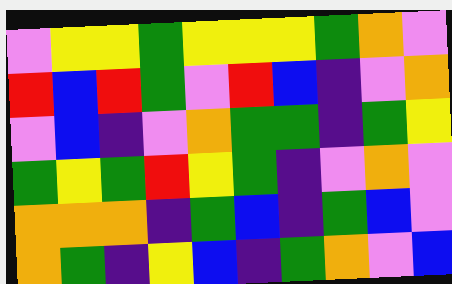[["violet", "yellow", "yellow", "green", "yellow", "yellow", "yellow", "green", "orange", "violet"], ["red", "blue", "red", "green", "violet", "red", "blue", "indigo", "violet", "orange"], ["violet", "blue", "indigo", "violet", "orange", "green", "green", "indigo", "green", "yellow"], ["green", "yellow", "green", "red", "yellow", "green", "indigo", "violet", "orange", "violet"], ["orange", "orange", "orange", "indigo", "green", "blue", "indigo", "green", "blue", "violet"], ["orange", "green", "indigo", "yellow", "blue", "indigo", "green", "orange", "violet", "blue"]]